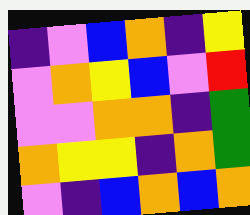[["indigo", "violet", "blue", "orange", "indigo", "yellow"], ["violet", "orange", "yellow", "blue", "violet", "red"], ["violet", "violet", "orange", "orange", "indigo", "green"], ["orange", "yellow", "yellow", "indigo", "orange", "green"], ["violet", "indigo", "blue", "orange", "blue", "orange"]]